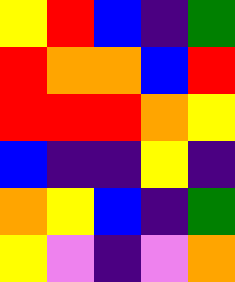[["yellow", "red", "blue", "indigo", "green"], ["red", "orange", "orange", "blue", "red"], ["red", "red", "red", "orange", "yellow"], ["blue", "indigo", "indigo", "yellow", "indigo"], ["orange", "yellow", "blue", "indigo", "green"], ["yellow", "violet", "indigo", "violet", "orange"]]